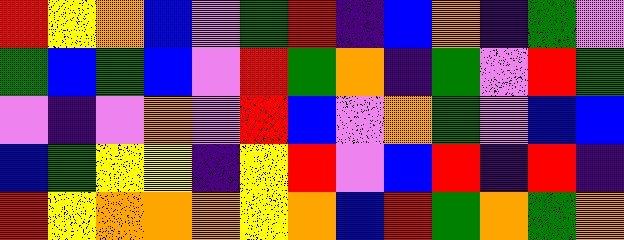[["red", "yellow", "orange", "blue", "violet", "green", "red", "indigo", "blue", "orange", "indigo", "green", "violet"], ["green", "blue", "green", "blue", "violet", "red", "green", "orange", "indigo", "green", "violet", "red", "green"], ["violet", "indigo", "violet", "orange", "violet", "red", "blue", "violet", "orange", "green", "violet", "blue", "blue"], ["blue", "green", "yellow", "yellow", "indigo", "yellow", "red", "violet", "blue", "red", "indigo", "red", "indigo"], ["red", "yellow", "orange", "orange", "orange", "yellow", "orange", "blue", "red", "green", "orange", "green", "orange"]]